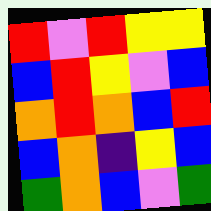[["red", "violet", "red", "yellow", "yellow"], ["blue", "red", "yellow", "violet", "blue"], ["orange", "red", "orange", "blue", "red"], ["blue", "orange", "indigo", "yellow", "blue"], ["green", "orange", "blue", "violet", "green"]]